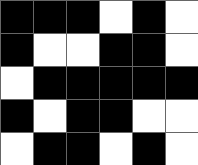[["black", "black", "black", "white", "black", "white"], ["black", "white", "white", "black", "black", "white"], ["white", "black", "black", "black", "black", "black"], ["black", "white", "black", "black", "white", "white"], ["white", "black", "black", "white", "black", "white"]]